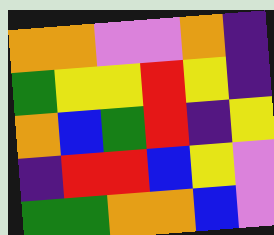[["orange", "orange", "violet", "violet", "orange", "indigo"], ["green", "yellow", "yellow", "red", "yellow", "indigo"], ["orange", "blue", "green", "red", "indigo", "yellow"], ["indigo", "red", "red", "blue", "yellow", "violet"], ["green", "green", "orange", "orange", "blue", "violet"]]